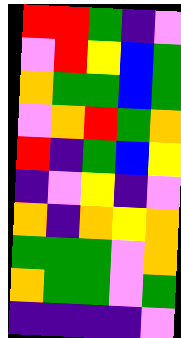[["red", "red", "green", "indigo", "violet"], ["violet", "red", "yellow", "blue", "green"], ["orange", "green", "green", "blue", "green"], ["violet", "orange", "red", "green", "orange"], ["red", "indigo", "green", "blue", "yellow"], ["indigo", "violet", "yellow", "indigo", "violet"], ["orange", "indigo", "orange", "yellow", "orange"], ["green", "green", "green", "violet", "orange"], ["orange", "green", "green", "violet", "green"], ["indigo", "indigo", "indigo", "indigo", "violet"]]